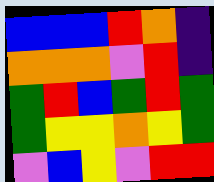[["blue", "blue", "blue", "red", "orange", "indigo"], ["orange", "orange", "orange", "violet", "red", "indigo"], ["green", "red", "blue", "green", "red", "green"], ["green", "yellow", "yellow", "orange", "yellow", "green"], ["violet", "blue", "yellow", "violet", "red", "red"]]